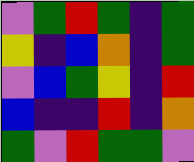[["violet", "green", "red", "green", "indigo", "green"], ["yellow", "indigo", "blue", "orange", "indigo", "green"], ["violet", "blue", "green", "yellow", "indigo", "red"], ["blue", "indigo", "indigo", "red", "indigo", "orange"], ["green", "violet", "red", "green", "green", "violet"]]